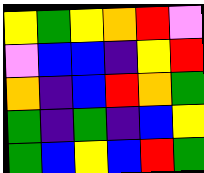[["yellow", "green", "yellow", "orange", "red", "violet"], ["violet", "blue", "blue", "indigo", "yellow", "red"], ["orange", "indigo", "blue", "red", "orange", "green"], ["green", "indigo", "green", "indigo", "blue", "yellow"], ["green", "blue", "yellow", "blue", "red", "green"]]